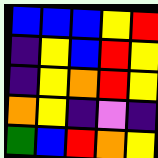[["blue", "blue", "blue", "yellow", "red"], ["indigo", "yellow", "blue", "red", "yellow"], ["indigo", "yellow", "orange", "red", "yellow"], ["orange", "yellow", "indigo", "violet", "indigo"], ["green", "blue", "red", "orange", "yellow"]]